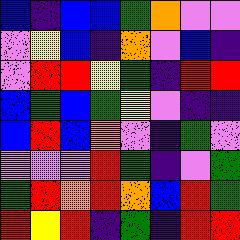[["blue", "indigo", "blue", "blue", "green", "orange", "violet", "violet"], ["violet", "yellow", "blue", "indigo", "orange", "violet", "blue", "indigo"], ["violet", "red", "red", "yellow", "green", "indigo", "red", "red"], ["blue", "green", "blue", "green", "yellow", "violet", "indigo", "indigo"], ["blue", "red", "blue", "orange", "violet", "indigo", "green", "violet"], ["violet", "violet", "violet", "red", "green", "indigo", "violet", "green"], ["green", "red", "orange", "red", "orange", "blue", "red", "green"], ["red", "yellow", "red", "indigo", "green", "indigo", "red", "red"]]